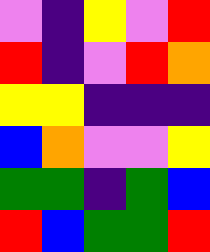[["violet", "indigo", "yellow", "violet", "red"], ["red", "indigo", "violet", "red", "orange"], ["yellow", "yellow", "indigo", "indigo", "indigo"], ["blue", "orange", "violet", "violet", "yellow"], ["green", "green", "indigo", "green", "blue"], ["red", "blue", "green", "green", "red"]]